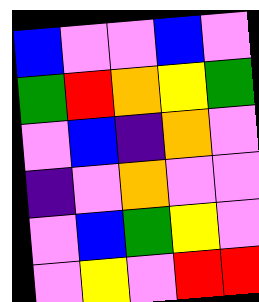[["blue", "violet", "violet", "blue", "violet"], ["green", "red", "orange", "yellow", "green"], ["violet", "blue", "indigo", "orange", "violet"], ["indigo", "violet", "orange", "violet", "violet"], ["violet", "blue", "green", "yellow", "violet"], ["violet", "yellow", "violet", "red", "red"]]